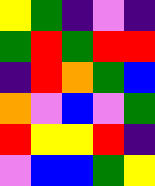[["yellow", "green", "indigo", "violet", "indigo"], ["green", "red", "green", "red", "red"], ["indigo", "red", "orange", "green", "blue"], ["orange", "violet", "blue", "violet", "green"], ["red", "yellow", "yellow", "red", "indigo"], ["violet", "blue", "blue", "green", "yellow"]]